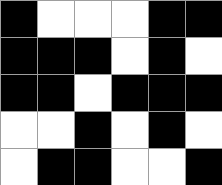[["black", "white", "white", "white", "black", "black"], ["black", "black", "black", "white", "black", "white"], ["black", "black", "white", "black", "black", "black"], ["white", "white", "black", "white", "black", "white"], ["white", "black", "black", "white", "white", "black"]]